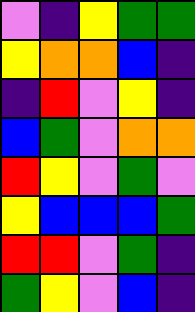[["violet", "indigo", "yellow", "green", "green"], ["yellow", "orange", "orange", "blue", "indigo"], ["indigo", "red", "violet", "yellow", "indigo"], ["blue", "green", "violet", "orange", "orange"], ["red", "yellow", "violet", "green", "violet"], ["yellow", "blue", "blue", "blue", "green"], ["red", "red", "violet", "green", "indigo"], ["green", "yellow", "violet", "blue", "indigo"]]